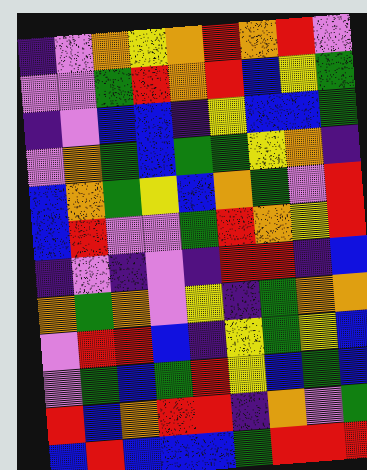[["indigo", "violet", "orange", "yellow", "orange", "red", "orange", "red", "violet"], ["violet", "violet", "green", "red", "orange", "red", "blue", "yellow", "green"], ["indigo", "violet", "blue", "blue", "indigo", "yellow", "blue", "blue", "green"], ["violet", "orange", "green", "blue", "green", "green", "yellow", "orange", "indigo"], ["blue", "orange", "green", "yellow", "blue", "orange", "green", "violet", "red"], ["blue", "red", "violet", "violet", "green", "red", "orange", "yellow", "red"], ["indigo", "violet", "indigo", "violet", "indigo", "red", "red", "indigo", "blue"], ["orange", "green", "orange", "violet", "yellow", "indigo", "green", "orange", "orange"], ["violet", "red", "red", "blue", "indigo", "yellow", "green", "yellow", "blue"], ["violet", "green", "blue", "green", "red", "yellow", "blue", "green", "blue"], ["red", "blue", "orange", "red", "red", "indigo", "orange", "violet", "green"], ["blue", "red", "blue", "blue", "blue", "green", "red", "red", "red"]]